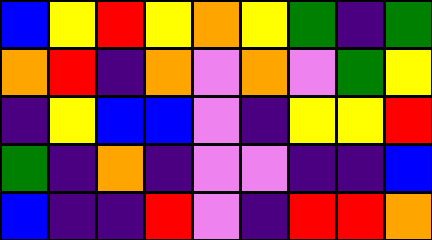[["blue", "yellow", "red", "yellow", "orange", "yellow", "green", "indigo", "green"], ["orange", "red", "indigo", "orange", "violet", "orange", "violet", "green", "yellow"], ["indigo", "yellow", "blue", "blue", "violet", "indigo", "yellow", "yellow", "red"], ["green", "indigo", "orange", "indigo", "violet", "violet", "indigo", "indigo", "blue"], ["blue", "indigo", "indigo", "red", "violet", "indigo", "red", "red", "orange"]]